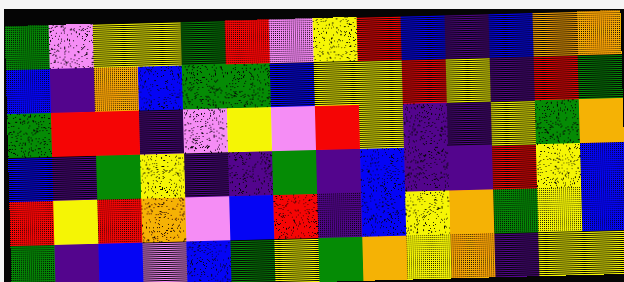[["green", "violet", "yellow", "yellow", "green", "red", "violet", "yellow", "red", "blue", "indigo", "blue", "orange", "orange"], ["blue", "indigo", "orange", "blue", "green", "green", "blue", "yellow", "yellow", "red", "yellow", "indigo", "red", "green"], ["green", "red", "red", "indigo", "violet", "yellow", "violet", "red", "yellow", "indigo", "indigo", "yellow", "green", "orange"], ["blue", "indigo", "green", "yellow", "indigo", "indigo", "green", "indigo", "blue", "indigo", "indigo", "red", "yellow", "blue"], ["red", "yellow", "red", "orange", "violet", "blue", "red", "indigo", "blue", "yellow", "orange", "green", "yellow", "blue"], ["green", "indigo", "blue", "violet", "blue", "green", "yellow", "green", "orange", "yellow", "orange", "indigo", "yellow", "yellow"]]